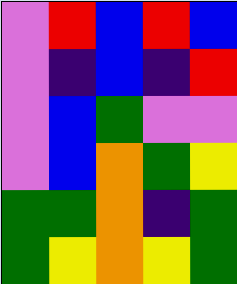[["violet", "red", "blue", "red", "blue"], ["violet", "indigo", "blue", "indigo", "red"], ["violet", "blue", "green", "violet", "violet"], ["violet", "blue", "orange", "green", "yellow"], ["green", "green", "orange", "indigo", "green"], ["green", "yellow", "orange", "yellow", "green"]]